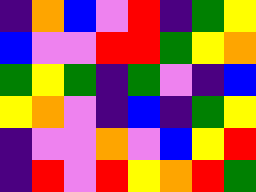[["indigo", "orange", "blue", "violet", "red", "indigo", "green", "yellow"], ["blue", "violet", "violet", "red", "red", "green", "yellow", "orange"], ["green", "yellow", "green", "indigo", "green", "violet", "indigo", "blue"], ["yellow", "orange", "violet", "indigo", "blue", "indigo", "green", "yellow"], ["indigo", "violet", "violet", "orange", "violet", "blue", "yellow", "red"], ["indigo", "red", "violet", "red", "yellow", "orange", "red", "green"]]